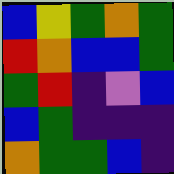[["blue", "yellow", "green", "orange", "green"], ["red", "orange", "blue", "blue", "green"], ["green", "red", "indigo", "violet", "blue"], ["blue", "green", "indigo", "indigo", "indigo"], ["orange", "green", "green", "blue", "indigo"]]